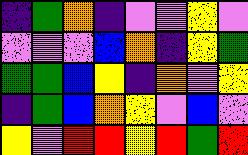[["indigo", "green", "orange", "indigo", "violet", "violet", "yellow", "violet"], ["violet", "violet", "violet", "blue", "orange", "indigo", "yellow", "green"], ["green", "green", "blue", "yellow", "indigo", "orange", "violet", "yellow"], ["indigo", "green", "blue", "orange", "yellow", "violet", "blue", "violet"], ["yellow", "violet", "red", "red", "yellow", "red", "green", "red"]]